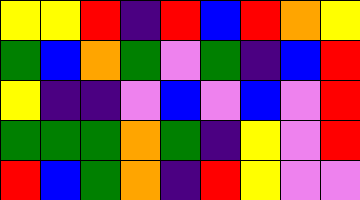[["yellow", "yellow", "red", "indigo", "red", "blue", "red", "orange", "yellow"], ["green", "blue", "orange", "green", "violet", "green", "indigo", "blue", "red"], ["yellow", "indigo", "indigo", "violet", "blue", "violet", "blue", "violet", "red"], ["green", "green", "green", "orange", "green", "indigo", "yellow", "violet", "red"], ["red", "blue", "green", "orange", "indigo", "red", "yellow", "violet", "violet"]]